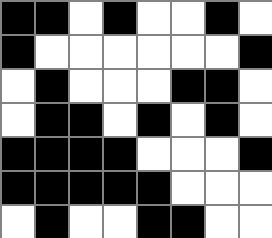[["black", "black", "white", "black", "white", "white", "black", "white"], ["black", "white", "white", "white", "white", "white", "white", "black"], ["white", "black", "white", "white", "white", "black", "black", "white"], ["white", "black", "black", "white", "black", "white", "black", "white"], ["black", "black", "black", "black", "white", "white", "white", "black"], ["black", "black", "black", "black", "black", "white", "white", "white"], ["white", "black", "white", "white", "black", "black", "white", "white"]]